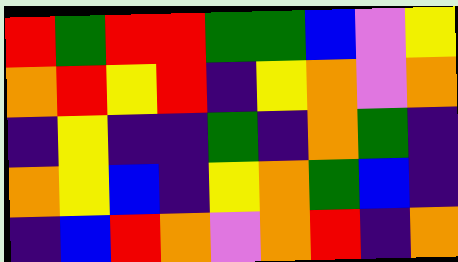[["red", "green", "red", "red", "green", "green", "blue", "violet", "yellow"], ["orange", "red", "yellow", "red", "indigo", "yellow", "orange", "violet", "orange"], ["indigo", "yellow", "indigo", "indigo", "green", "indigo", "orange", "green", "indigo"], ["orange", "yellow", "blue", "indigo", "yellow", "orange", "green", "blue", "indigo"], ["indigo", "blue", "red", "orange", "violet", "orange", "red", "indigo", "orange"]]